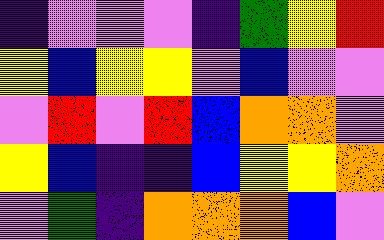[["indigo", "violet", "violet", "violet", "indigo", "green", "yellow", "red"], ["yellow", "blue", "yellow", "yellow", "violet", "blue", "violet", "violet"], ["violet", "red", "violet", "red", "blue", "orange", "orange", "violet"], ["yellow", "blue", "indigo", "indigo", "blue", "yellow", "yellow", "orange"], ["violet", "green", "indigo", "orange", "orange", "orange", "blue", "violet"]]